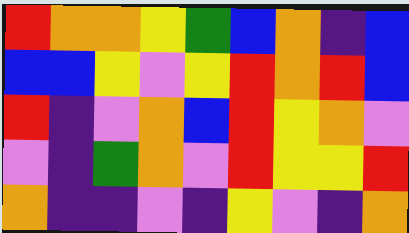[["red", "orange", "orange", "yellow", "green", "blue", "orange", "indigo", "blue"], ["blue", "blue", "yellow", "violet", "yellow", "red", "orange", "red", "blue"], ["red", "indigo", "violet", "orange", "blue", "red", "yellow", "orange", "violet"], ["violet", "indigo", "green", "orange", "violet", "red", "yellow", "yellow", "red"], ["orange", "indigo", "indigo", "violet", "indigo", "yellow", "violet", "indigo", "orange"]]